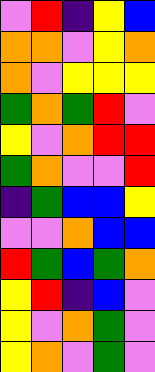[["violet", "red", "indigo", "yellow", "blue"], ["orange", "orange", "violet", "yellow", "orange"], ["orange", "violet", "yellow", "yellow", "yellow"], ["green", "orange", "green", "red", "violet"], ["yellow", "violet", "orange", "red", "red"], ["green", "orange", "violet", "violet", "red"], ["indigo", "green", "blue", "blue", "yellow"], ["violet", "violet", "orange", "blue", "blue"], ["red", "green", "blue", "green", "orange"], ["yellow", "red", "indigo", "blue", "violet"], ["yellow", "violet", "orange", "green", "violet"], ["yellow", "orange", "violet", "green", "violet"]]